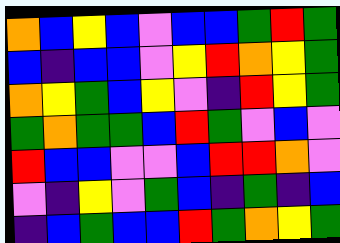[["orange", "blue", "yellow", "blue", "violet", "blue", "blue", "green", "red", "green"], ["blue", "indigo", "blue", "blue", "violet", "yellow", "red", "orange", "yellow", "green"], ["orange", "yellow", "green", "blue", "yellow", "violet", "indigo", "red", "yellow", "green"], ["green", "orange", "green", "green", "blue", "red", "green", "violet", "blue", "violet"], ["red", "blue", "blue", "violet", "violet", "blue", "red", "red", "orange", "violet"], ["violet", "indigo", "yellow", "violet", "green", "blue", "indigo", "green", "indigo", "blue"], ["indigo", "blue", "green", "blue", "blue", "red", "green", "orange", "yellow", "green"]]